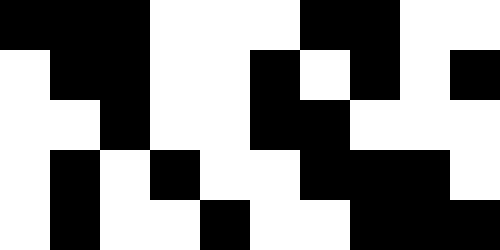[["black", "black", "black", "white", "white", "white", "black", "black", "white", "white"], ["white", "black", "black", "white", "white", "black", "white", "black", "white", "black"], ["white", "white", "black", "white", "white", "black", "black", "white", "white", "white"], ["white", "black", "white", "black", "white", "white", "black", "black", "black", "white"], ["white", "black", "white", "white", "black", "white", "white", "black", "black", "black"]]